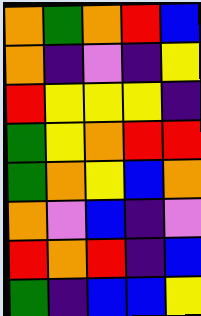[["orange", "green", "orange", "red", "blue"], ["orange", "indigo", "violet", "indigo", "yellow"], ["red", "yellow", "yellow", "yellow", "indigo"], ["green", "yellow", "orange", "red", "red"], ["green", "orange", "yellow", "blue", "orange"], ["orange", "violet", "blue", "indigo", "violet"], ["red", "orange", "red", "indigo", "blue"], ["green", "indigo", "blue", "blue", "yellow"]]